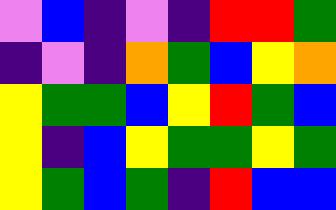[["violet", "blue", "indigo", "violet", "indigo", "red", "red", "green"], ["indigo", "violet", "indigo", "orange", "green", "blue", "yellow", "orange"], ["yellow", "green", "green", "blue", "yellow", "red", "green", "blue"], ["yellow", "indigo", "blue", "yellow", "green", "green", "yellow", "green"], ["yellow", "green", "blue", "green", "indigo", "red", "blue", "blue"]]